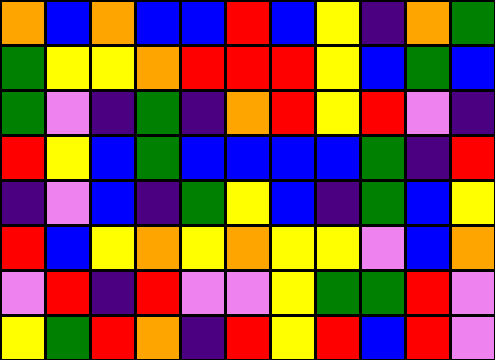[["orange", "blue", "orange", "blue", "blue", "red", "blue", "yellow", "indigo", "orange", "green"], ["green", "yellow", "yellow", "orange", "red", "red", "red", "yellow", "blue", "green", "blue"], ["green", "violet", "indigo", "green", "indigo", "orange", "red", "yellow", "red", "violet", "indigo"], ["red", "yellow", "blue", "green", "blue", "blue", "blue", "blue", "green", "indigo", "red"], ["indigo", "violet", "blue", "indigo", "green", "yellow", "blue", "indigo", "green", "blue", "yellow"], ["red", "blue", "yellow", "orange", "yellow", "orange", "yellow", "yellow", "violet", "blue", "orange"], ["violet", "red", "indigo", "red", "violet", "violet", "yellow", "green", "green", "red", "violet"], ["yellow", "green", "red", "orange", "indigo", "red", "yellow", "red", "blue", "red", "violet"]]